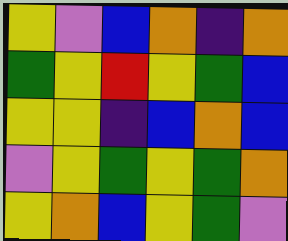[["yellow", "violet", "blue", "orange", "indigo", "orange"], ["green", "yellow", "red", "yellow", "green", "blue"], ["yellow", "yellow", "indigo", "blue", "orange", "blue"], ["violet", "yellow", "green", "yellow", "green", "orange"], ["yellow", "orange", "blue", "yellow", "green", "violet"]]